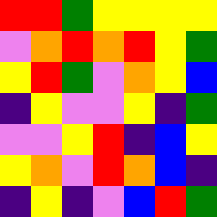[["red", "red", "green", "yellow", "yellow", "yellow", "yellow"], ["violet", "orange", "red", "orange", "red", "yellow", "green"], ["yellow", "red", "green", "violet", "orange", "yellow", "blue"], ["indigo", "yellow", "violet", "violet", "yellow", "indigo", "green"], ["violet", "violet", "yellow", "red", "indigo", "blue", "yellow"], ["yellow", "orange", "violet", "red", "orange", "blue", "indigo"], ["indigo", "yellow", "indigo", "violet", "blue", "red", "green"]]